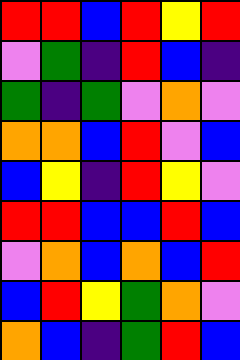[["red", "red", "blue", "red", "yellow", "red"], ["violet", "green", "indigo", "red", "blue", "indigo"], ["green", "indigo", "green", "violet", "orange", "violet"], ["orange", "orange", "blue", "red", "violet", "blue"], ["blue", "yellow", "indigo", "red", "yellow", "violet"], ["red", "red", "blue", "blue", "red", "blue"], ["violet", "orange", "blue", "orange", "blue", "red"], ["blue", "red", "yellow", "green", "orange", "violet"], ["orange", "blue", "indigo", "green", "red", "blue"]]